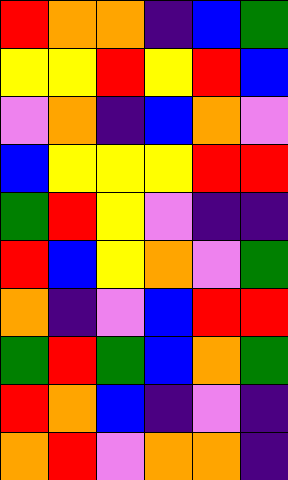[["red", "orange", "orange", "indigo", "blue", "green"], ["yellow", "yellow", "red", "yellow", "red", "blue"], ["violet", "orange", "indigo", "blue", "orange", "violet"], ["blue", "yellow", "yellow", "yellow", "red", "red"], ["green", "red", "yellow", "violet", "indigo", "indigo"], ["red", "blue", "yellow", "orange", "violet", "green"], ["orange", "indigo", "violet", "blue", "red", "red"], ["green", "red", "green", "blue", "orange", "green"], ["red", "orange", "blue", "indigo", "violet", "indigo"], ["orange", "red", "violet", "orange", "orange", "indigo"]]